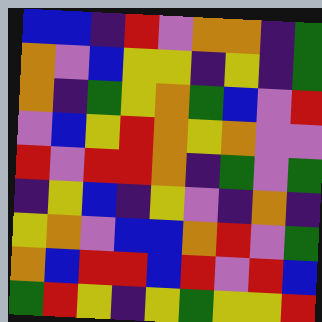[["blue", "blue", "indigo", "red", "violet", "orange", "orange", "indigo", "green"], ["orange", "violet", "blue", "yellow", "yellow", "indigo", "yellow", "indigo", "green"], ["orange", "indigo", "green", "yellow", "orange", "green", "blue", "violet", "red"], ["violet", "blue", "yellow", "red", "orange", "yellow", "orange", "violet", "violet"], ["red", "violet", "red", "red", "orange", "indigo", "green", "violet", "green"], ["indigo", "yellow", "blue", "indigo", "yellow", "violet", "indigo", "orange", "indigo"], ["yellow", "orange", "violet", "blue", "blue", "orange", "red", "violet", "green"], ["orange", "blue", "red", "red", "blue", "red", "violet", "red", "blue"], ["green", "red", "yellow", "indigo", "yellow", "green", "yellow", "yellow", "red"]]